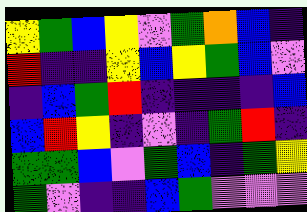[["yellow", "green", "blue", "yellow", "violet", "green", "orange", "blue", "indigo"], ["red", "indigo", "indigo", "yellow", "blue", "yellow", "green", "blue", "violet"], ["indigo", "blue", "green", "red", "indigo", "indigo", "indigo", "indigo", "blue"], ["blue", "red", "yellow", "indigo", "violet", "indigo", "green", "red", "indigo"], ["green", "green", "blue", "violet", "green", "blue", "indigo", "green", "yellow"], ["green", "violet", "indigo", "indigo", "blue", "green", "violet", "violet", "violet"]]